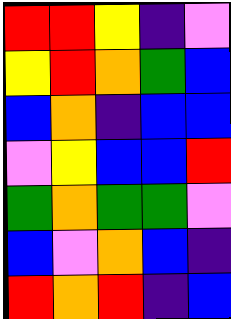[["red", "red", "yellow", "indigo", "violet"], ["yellow", "red", "orange", "green", "blue"], ["blue", "orange", "indigo", "blue", "blue"], ["violet", "yellow", "blue", "blue", "red"], ["green", "orange", "green", "green", "violet"], ["blue", "violet", "orange", "blue", "indigo"], ["red", "orange", "red", "indigo", "blue"]]